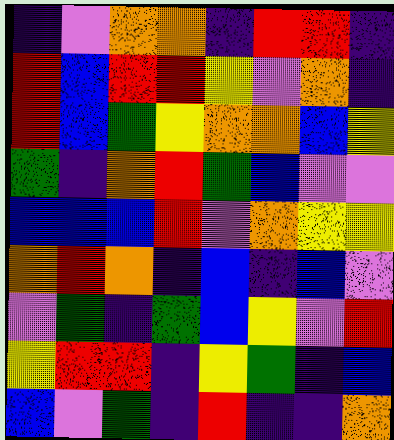[["indigo", "violet", "orange", "orange", "indigo", "red", "red", "indigo"], ["red", "blue", "red", "red", "yellow", "violet", "orange", "indigo"], ["red", "blue", "green", "yellow", "orange", "orange", "blue", "yellow"], ["green", "indigo", "orange", "red", "green", "blue", "violet", "violet"], ["blue", "blue", "blue", "red", "violet", "orange", "yellow", "yellow"], ["orange", "red", "orange", "indigo", "blue", "indigo", "blue", "violet"], ["violet", "green", "indigo", "green", "blue", "yellow", "violet", "red"], ["yellow", "red", "red", "indigo", "yellow", "green", "indigo", "blue"], ["blue", "violet", "green", "indigo", "red", "indigo", "indigo", "orange"]]